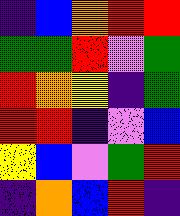[["indigo", "blue", "orange", "red", "red"], ["green", "green", "red", "violet", "green"], ["red", "orange", "yellow", "indigo", "green"], ["red", "red", "indigo", "violet", "blue"], ["yellow", "blue", "violet", "green", "red"], ["indigo", "orange", "blue", "red", "indigo"]]